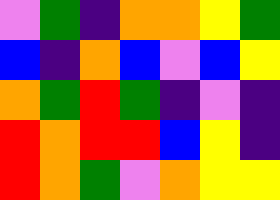[["violet", "green", "indigo", "orange", "orange", "yellow", "green"], ["blue", "indigo", "orange", "blue", "violet", "blue", "yellow"], ["orange", "green", "red", "green", "indigo", "violet", "indigo"], ["red", "orange", "red", "red", "blue", "yellow", "indigo"], ["red", "orange", "green", "violet", "orange", "yellow", "yellow"]]